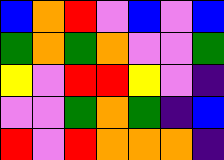[["blue", "orange", "red", "violet", "blue", "violet", "blue"], ["green", "orange", "green", "orange", "violet", "violet", "green"], ["yellow", "violet", "red", "red", "yellow", "violet", "indigo"], ["violet", "violet", "green", "orange", "green", "indigo", "blue"], ["red", "violet", "red", "orange", "orange", "orange", "indigo"]]